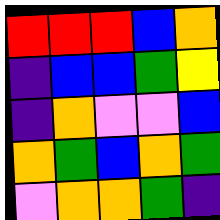[["red", "red", "red", "blue", "orange"], ["indigo", "blue", "blue", "green", "yellow"], ["indigo", "orange", "violet", "violet", "blue"], ["orange", "green", "blue", "orange", "green"], ["violet", "orange", "orange", "green", "indigo"]]